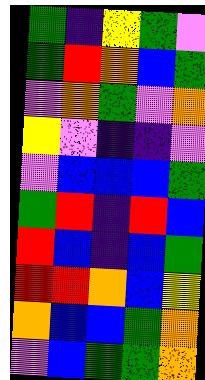[["green", "indigo", "yellow", "green", "violet"], ["green", "red", "orange", "blue", "green"], ["violet", "orange", "green", "violet", "orange"], ["yellow", "violet", "indigo", "indigo", "violet"], ["violet", "blue", "blue", "blue", "green"], ["green", "red", "indigo", "red", "blue"], ["red", "blue", "indigo", "blue", "green"], ["red", "red", "orange", "blue", "yellow"], ["orange", "blue", "blue", "green", "orange"], ["violet", "blue", "green", "green", "orange"]]